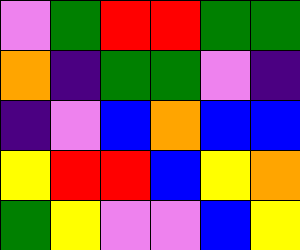[["violet", "green", "red", "red", "green", "green"], ["orange", "indigo", "green", "green", "violet", "indigo"], ["indigo", "violet", "blue", "orange", "blue", "blue"], ["yellow", "red", "red", "blue", "yellow", "orange"], ["green", "yellow", "violet", "violet", "blue", "yellow"]]